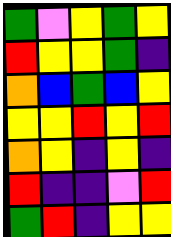[["green", "violet", "yellow", "green", "yellow"], ["red", "yellow", "yellow", "green", "indigo"], ["orange", "blue", "green", "blue", "yellow"], ["yellow", "yellow", "red", "yellow", "red"], ["orange", "yellow", "indigo", "yellow", "indigo"], ["red", "indigo", "indigo", "violet", "red"], ["green", "red", "indigo", "yellow", "yellow"]]